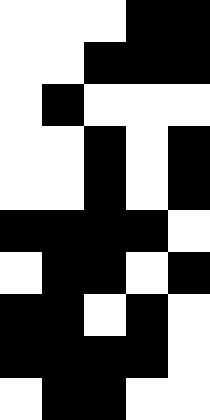[["white", "white", "white", "black", "black"], ["white", "white", "black", "black", "black"], ["white", "black", "white", "white", "white"], ["white", "white", "black", "white", "black"], ["white", "white", "black", "white", "black"], ["black", "black", "black", "black", "white"], ["white", "black", "black", "white", "black"], ["black", "black", "white", "black", "white"], ["black", "black", "black", "black", "white"], ["white", "black", "black", "white", "white"]]